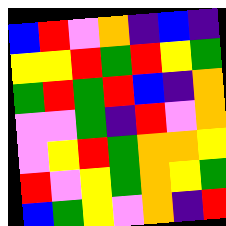[["blue", "red", "violet", "orange", "indigo", "blue", "indigo"], ["yellow", "yellow", "red", "green", "red", "yellow", "green"], ["green", "red", "green", "red", "blue", "indigo", "orange"], ["violet", "violet", "green", "indigo", "red", "violet", "orange"], ["violet", "yellow", "red", "green", "orange", "orange", "yellow"], ["red", "violet", "yellow", "green", "orange", "yellow", "green"], ["blue", "green", "yellow", "violet", "orange", "indigo", "red"]]